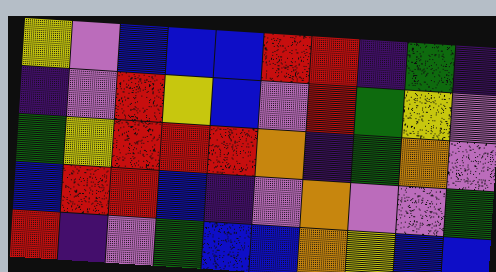[["yellow", "violet", "blue", "blue", "blue", "red", "red", "indigo", "green", "indigo"], ["indigo", "violet", "red", "yellow", "blue", "violet", "red", "green", "yellow", "violet"], ["green", "yellow", "red", "red", "red", "orange", "indigo", "green", "orange", "violet"], ["blue", "red", "red", "blue", "indigo", "violet", "orange", "violet", "violet", "green"], ["red", "indigo", "violet", "green", "blue", "blue", "orange", "yellow", "blue", "blue"]]